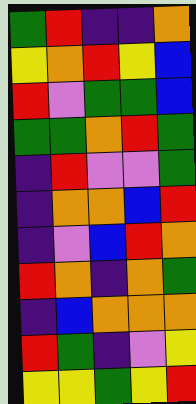[["green", "red", "indigo", "indigo", "orange"], ["yellow", "orange", "red", "yellow", "blue"], ["red", "violet", "green", "green", "blue"], ["green", "green", "orange", "red", "green"], ["indigo", "red", "violet", "violet", "green"], ["indigo", "orange", "orange", "blue", "red"], ["indigo", "violet", "blue", "red", "orange"], ["red", "orange", "indigo", "orange", "green"], ["indigo", "blue", "orange", "orange", "orange"], ["red", "green", "indigo", "violet", "yellow"], ["yellow", "yellow", "green", "yellow", "red"]]